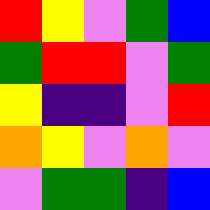[["red", "yellow", "violet", "green", "blue"], ["green", "red", "red", "violet", "green"], ["yellow", "indigo", "indigo", "violet", "red"], ["orange", "yellow", "violet", "orange", "violet"], ["violet", "green", "green", "indigo", "blue"]]